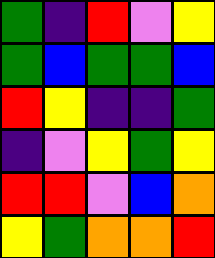[["green", "indigo", "red", "violet", "yellow"], ["green", "blue", "green", "green", "blue"], ["red", "yellow", "indigo", "indigo", "green"], ["indigo", "violet", "yellow", "green", "yellow"], ["red", "red", "violet", "blue", "orange"], ["yellow", "green", "orange", "orange", "red"]]